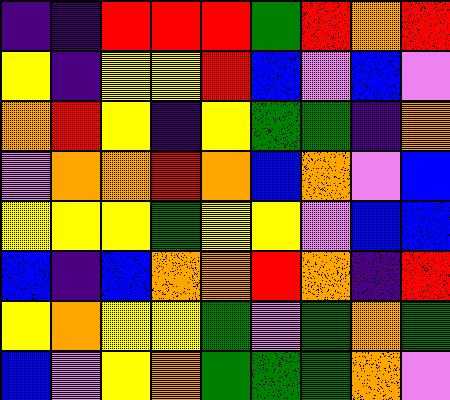[["indigo", "indigo", "red", "red", "red", "green", "red", "orange", "red"], ["yellow", "indigo", "yellow", "yellow", "red", "blue", "violet", "blue", "violet"], ["orange", "red", "yellow", "indigo", "yellow", "green", "green", "indigo", "orange"], ["violet", "orange", "orange", "red", "orange", "blue", "orange", "violet", "blue"], ["yellow", "yellow", "yellow", "green", "yellow", "yellow", "violet", "blue", "blue"], ["blue", "indigo", "blue", "orange", "orange", "red", "orange", "indigo", "red"], ["yellow", "orange", "yellow", "yellow", "green", "violet", "green", "orange", "green"], ["blue", "violet", "yellow", "orange", "green", "green", "green", "orange", "violet"]]